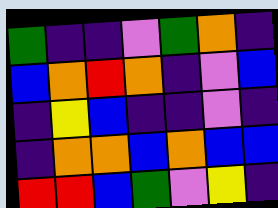[["green", "indigo", "indigo", "violet", "green", "orange", "indigo"], ["blue", "orange", "red", "orange", "indigo", "violet", "blue"], ["indigo", "yellow", "blue", "indigo", "indigo", "violet", "indigo"], ["indigo", "orange", "orange", "blue", "orange", "blue", "blue"], ["red", "red", "blue", "green", "violet", "yellow", "indigo"]]